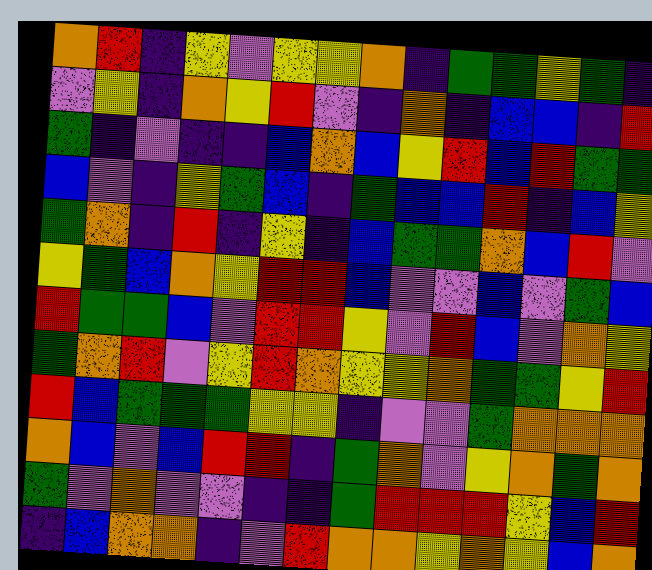[["orange", "red", "indigo", "yellow", "violet", "yellow", "yellow", "orange", "indigo", "green", "green", "yellow", "green", "indigo"], ["violet", "yellow", "indigo", "orange", "yellow", "red", "violet", "indigo", "orange", "indigo", "blue", "blue", "indigo", "red"], ["green", "indigo", "violet", "indigo", "indigo", "blue", "orange", "blue", "yellow", "red", "blue", "red", "green", "green"], ["blue", "violet", "indigo", "yellow", "green", "blue", "indigo", "green", "blue", "blue", "red", "indigo", "blue", "yellow"], ["green", "orange", "indigo", "red", "indigo", "yellow", "indigo", "blue", "green", "green", "orange", "blue", "red", "violet"], ["yellow", "green", "blue", "orange", "yellow", "red", "red", "blue", "violet", "violet", "blue", "violet", "green", "blue"], ["red", "green", "green", "blue", "violet", "red", "red", "yellow", "violet", "red", "blue", "violet", "orange", "yellow"], ["green", "orange", "red", "violet", "yellow", "red", "orange", "yellow", "yellow", "orange", "green", "green", "yellow", "red"], ["red", "blue", "green", "green", "green", "yellow", "yellow", "indigo", "violet", "violet", "green", "orange", "orange", "orange"], ["orange", "blue", "violet", "blue", "red", "red", "indigo", "green", "orange", "violet", "yellow", "orange", "green", "orange"], ["green", "violet", "orange", "violet", "violet", "indigo", "indigo", "green", "red", "red", "red", "yellow", "blue", "red"], ["indigo", "blue", "orange", "orange", "indigo", "violet", "red", "orange", "orange", "yellow", "orange", "yellow", "blue", "orange"]]